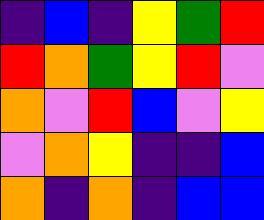[["indigo", "blue", "indigo", "yellow", "green", "red"], ["red", "orange", "green", "yellow", "red", "violet"], ["orange", "violet", "red", "blue", "violet", "yellow"], ["violet", "orange", "yellow", "indigo", "indigo", "blue"], ["orange", "indigo", "orange", "indigo", "blue", "blue"]]